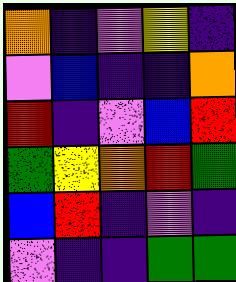[["orange", "indigo", "violet", "yellow", "indigo"], ["violet", "blue", "indigo", "indigo", "orange"], ["red", "indigo", "violet", "blue", "red"], ["green", "yellow", "orange", "red", "green"], ["blue", "red", "indigo", "violet", "indigo"], ["violet", "indigo", "indigo", "green", "green"]]